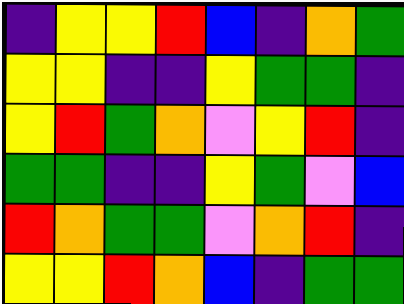[["indigo", "yellow", "yellow", "red", "blue", "indigo", "orange", "green"], ["yellow", "yellow", "indigo", "indigo", "yellow", "green", "green", "indigo"], ["yellow", "red", "green", "orange", "violet", "yellow", "red", "indigo"], ["green", "green", "indigo", "indigo", "yellow", "green", "violet", "blue"], ["red", "orange", "green", "green", "violet", "orange", "red", "indigo"], ["yellow", "yellow", "red", "orange", "blue", "indigo", "green", "green"]]